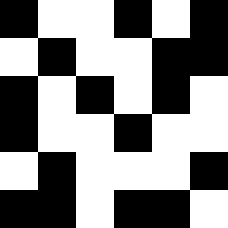[["black", "white", "white", "black", "white", "black"], ["white", "black", "white", "white", "black", "black"], ["black", "white", "black", "white", "black", "white"], ["black", "white", "white", "black", "white", "white"], ["white", "black", "white", "white", "white", "black"], ["black", "black", "white", "black", "black", "white"]]